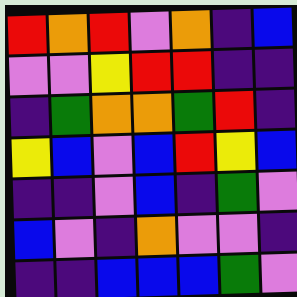[["red", "orange", "red", "violet", "orange", "indigo", "blue"], ["violet", "violet", "yellow", "red", "red", "indigo", "indigo"], ["indigo", "green", "orange", "orange", "green", "red", "indigo"], ["yellow", "blue", "violet", "blue", "red", "yellow", "blue"], ["indigo", "indigo", "violet", "blue", "indigo", "green", "violet"], ["blue", "violet", "indigo", "orange", "violet", "violet", "indigo"], ["indigo", "indigo", "blue", "blue", "blue", "green", "violet"]]